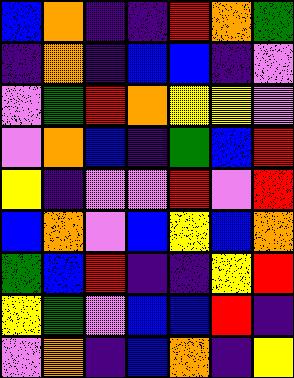[["blue", "orange", "indigo", "indigo", "red", "orange", "green"], ["indigo", "orange", "indigo", "blue", "blue", "indigo", "violet"], ["violet", "green", "red", "orange", "yellow", "yellow", "violet"], ["violet", "orange", "blue", "indigo", "green", "blue", "red"], ["yellow", "indigo", "violet", "violet", "red", "violet", "red"], ["blue", "orange", "violet", "blue", "yellow", "blue", "orange"], ["green", "blue", "red", "indigo", "indigo", "yellow", "red"], ["yellow", "green", "violet", "blue", "blue", "red", "indigo"], ["violet", "orange", "indigo", "blue", "orange", "indigo", "yellow"]]